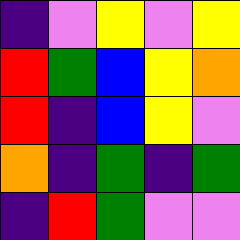[["indigo", "violet", "yellow", "violet", "yellow"], ["red", "green", "blue", "yellow", "orange"], ["red", "indigo", "blue", "yellow", "violet"], ["orange", "indigo", "green", "indigo", "green"], ["indigo", "red", "green", "violet", "violet"]]